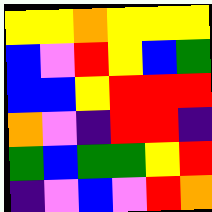[["yellow", "yellow", "orange", "yellow", "yellow", "yellow"], ["blue", "violet", "red", "yellow", "blue", "green"], ["blue", "blue", "yellow", "red", "red", "red"], ["orange", "violet", "indigo", "red", "red", "indigo"], ["green", "blue", "green", "green", "yellow", "red"], ["indigo", "violet", "blue", "violet", "red", "orange"]]